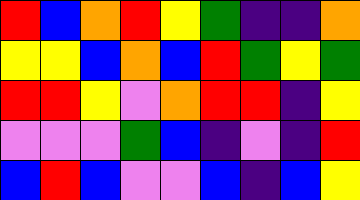[["red", "blue", "orange", "red", "yellow", "green", "indigo", "indigo", "orange"], ["yellow", "yellow", "blue", "orange", "blue", "red", "green", "yellow", "green"], ["red", "red", "yellow", "violet", "orange", "red", "red", "indigo", "yellow"], ["violet", "violet", "violet", "green", "blue", "indigo", "violet", "indigo", "red"], ["blue", "red", "blue", "violet", "violet", "blue", "indigo", "blue", "yellow"]]